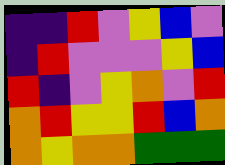[["indigo", "indigo", "red", "violet", "yellow", "blue", "violet"], ["indigo", "red", "violet", "violet", "violet", "yellow", "blue"], ["red", "indigo", "violet", "yellow", "orange", "violet", "red"], ["orange", "red", "yellow", "yellow", "red", "blue", "orange"], ["orange", "yellow", "orange", "orange", "green", "green", "green"]]